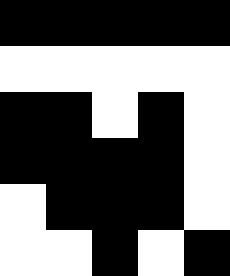[["black", "black", "black", "black", "black"], ["white", "white", "white", "white", "white"], ["black", "black", "white", "black", "white"], ["black", "black", "black", "black", "white"], ["white", "black", "black", "black", "white"], ["white", "white", "black", "white", "black"]]